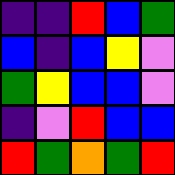[["indigo", "indigo", "red", "blue", "green"], ["blue", "indigo", "blue", "yellow", "violet"], ["green", "yellow", "blue", "blue", "violet"], ["indigo", "violet", "red", "blue", "blue"], ["red", "green", "orange", "green", "red"]]